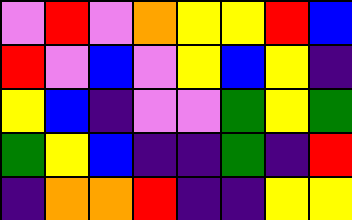[["violet", "red", "violet", "orange", "yellow", "yellow", "red", "blue"], ["red", "violet", "blue", "violet", "yellow", "blue", "yellow", "indigo"], ["yellow", "blue", "indigo", "violet", "violet", "green", "yellow", "green"], ["green", "yellow", "blue", "indigo", "indigo", "green", "indigo", "red"], ["indigo", "orange", "orange", "red", "indigo", "indigo", "yellow", "yellow"]]